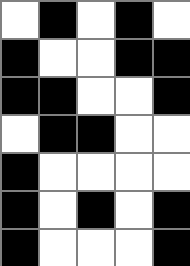[["white", "black", "white", "black", "white"], ["black", "white", "white", "black", "black"], ["black", "black", "white", "white", "black"], ["white", "black", "black", "white", "white"], ["black", "white", "white", "white", "white"], ["black", "white", "black", "white", "black"], ["black", "white", "white", "white", "black"]]